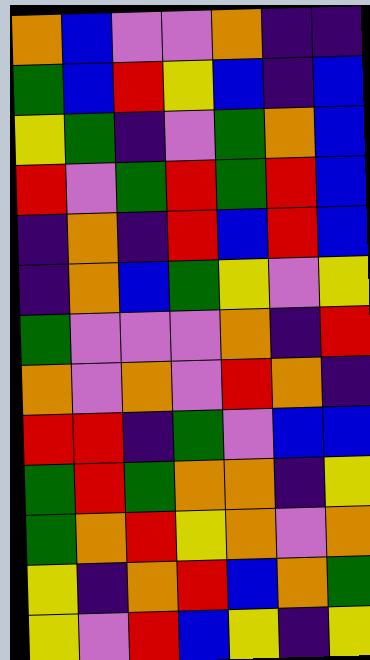[["orange", "blue", "violet", "violet", "orange", "indigo", "indigo"], ["green", "blue", "red", "yellow", "blue", "indigo", "blue"], ["yellow", "green", "indigo", "violet", "green", "orange", "blue"], ["red", "violet", "green", "red", "green", "red", "blue"], ["indigo", "orange", "indigo", "red", "blue", "red", "blue"], ["indigo", "orange", "blue", "green", "yellow", "violet", "yellow"], ["green", "violet", "violet", "violet", "orange", "indigo", "red"], ["orange", "violet", "orange", "violet", "red", "orange", "indigo"], ["red", "red", "indigo", "green", "violet", "blue", "blue"], ["green", "red", "green", "orange", "orange", "indigo", "yellow"], ["green", "orange", "red", "yellow", "orange", "violet", "orange"], ["yellow", "indigo", "orange", "red", "blue", "orange", "green"], ["yellow", "violet", "red", "blue", "yellow", "indigo", "yellow"]]